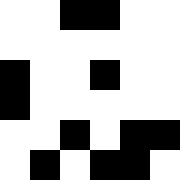[["white", "white", "black", "black", "white", "white"], ["white", "white", "white", "white", "white", "white"], ["black", "white", "white", "black", "white", "white"], ["black", "white", "white", "white", "white", "white"], ["white", "white", "black", "white", "black", "black"], ["white", "black", "white", "black", "black", "white"]]